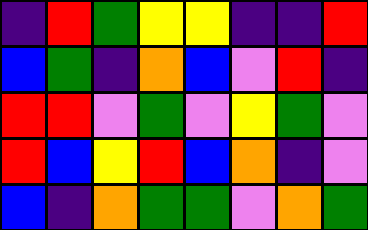[["indigo", "red", "green", "yellow", "yellow", "indigo", "indigo", "red"], ["blue", "green", "indigo", "orange", "blue", "violet", "red", "indigo"], ["red", "red", "violet", "green", "violet", "yellow", "green", "violet"], ["red", "blue", "yellow", "red", "blue", "orange", "indigo", "violet"], ["blue", "indigo", "orange", "green", "green", "violet", "orange", "green"]]